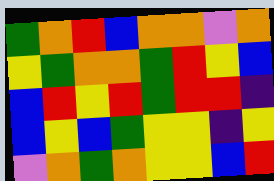[["green", "orange", "red", "blue", "orange", "orange", "violet", "orange"], ["yellow", "green", "orange", "orange", "green", "red", "yellow", "blue"], ["blue", "red", "yellow", "red", "green", "red", "red", "indigo"], ["blue", "yellow", "blue", "green", "yellow", "yellow", "indigo", "yellow"], ["violet", "orange", "green", "orange", "yellow", "yellow", "blue", "red"]]